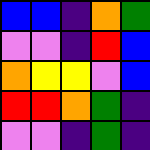[["blue", "blue", "indigo", "orange", "green"], ["violet", "violet", "indigo", "red", "blue"], ["orange", "yellow", "yellow", "violet", "blue"], ["red", "red", "orange", "green", "indigo"], ["violet", "violet", "indigo", "green", "indigo"]]